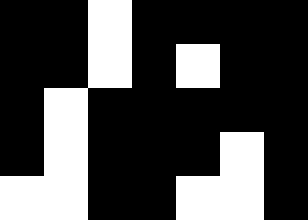[["black", "black", "white", "black", "black", "black", "black"], ["black", "black", "white", "black", "white", "black", "black"], ["black", "white", "black", "black", "black", "black", "black"], ["black", "white", "black", "black", "black", "white", "black"], ["white", "white", "black", "black", "white", "white", "black"]]